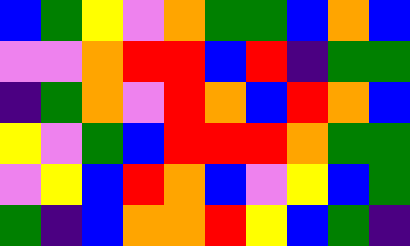[["blue", "green", "yellow", "violet", "orange", "green", "green", "blue", "orange", "blue"], ["violet", "violet", "orange", "red", "red", "blue", "red", "indigo", "green", "green"], ["indigo", "green", "orange", "violet", "red", "orange", "blue", "red", "orange", "blue"], ["yellow", "violet", "green", "blue", "red", "red", "red", "orange", "green", "green"], ["violet", "yellow", "blue", "red", "orange", "blue", "violet", "yellow", "blue", "green"], ["green", "indigo", "blue", "orange", "orange", "red", "yellow", "blue", "green", "indigo"]]